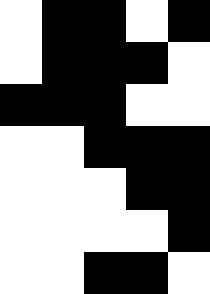[["white", "black", "black", "white", "black"], ["white", "black", "black", "black", "white"], ["black", "black", "black", "white", "white"], ["white", "white", "black", "black", "black"], ["white", "white", "white", "black", "black"], ["white", "white", "white", "white", "black"], ["white", "white", "black", "black", "white"]]